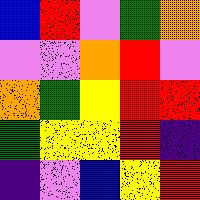[["blue", "red", "violet", "green", "orange"], ["violet", "violet", "orange", "red", "violet"], ["orange", "green", "yellow", "red", "red"], ["green", "yellow", "yellow", "red", "indigo"], ["indigo", "violet", "blue", "yellow", "red"]]